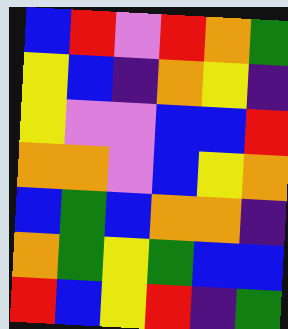[["blue", "red", "violet", "red", "orange", "green"], ["yellow", "blue", "indigo", "orange", "yellow", "indigo"], ["yellow", "violet", "violet", "blue", "blue", "red"], ["orange", "orange", "violet", "blue", "yellow", "orange"], ["blue", "green", "blue", "orange", "orange", "indigo"], ["orange", "green", "yellow", "green", "blue", "blue"], ["red", "blue", "yellow", "red", "indigo", "green"]]